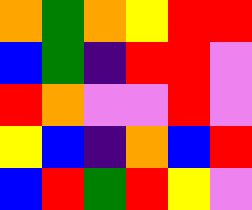[["orange", "green", "orange", "yellow", "red", "red"], ["blue", "green", "indigo", "red", "red", "violet"], ["red", "orange", "violet", "violet", "red", "violet"], ["yellow", "blue", "indigo", "orange", "blue", "red"], ["blue", "red", "green", "red", "yellow", "violet"]]